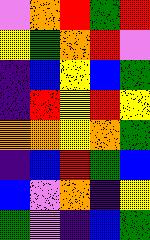[["violet", "orange", "red", "green", "red"], ["yellow", "green", "orange", "red", "violet"], ["indigo", "blue", "yellow", "blue", "green"], ["indigo", "red", "yellow", "red", "yellow"], ["orange", "orange", "yellow", "orange", "green"], ["indigo", "blue", "red", "green", "blue"], ["blue", "violet", "orange", "indigo", "yellow"], ["green", "violet", "indigo", "blue", "green"]]